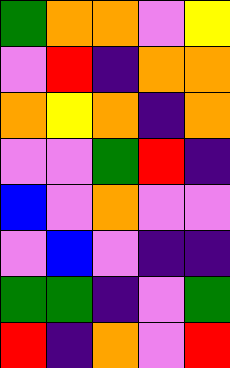[["green", "orange", "orange", "violet", "yellow"], ["violet", "red", "indigo", "orange", "orange"], ["orange", "yellow", "orange", "indigo", "orange"], ["violet", "violet", "green", "red", "indigo"], ["blue", "violet", "orange", "violet", "violet"], ["violet", "blue", "violet", "indigo", "indigo"], ["green", "green", "indigo", "violet", "green"], ["red", "indigo", "orange", "violet", "red"]]